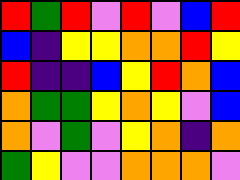[["red", "green", "red", "violet", "red", "violet", "blue", "red"], ["blue", "indigo", "yellow", "yellow", "orange", "orange", "red", "yellow"], ["red", "indigo", "indigo", "blue", "yellow", "red", "orange", "blue"], ["orange", "green", "green", "yellow", "orange", "yellow", "violet", "blue"], ["orange", "violet", "green", "violet", "yellow", "orange", "indigo", "orange"], ["green", "yellow", "violet", "violet", "orange", "orange", "orange", "violet"]]